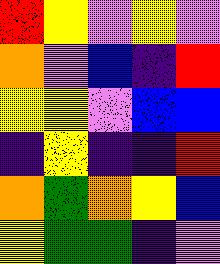[["red", "yellow", "violet", "yellow", "violet"], ["orange", "violet", "blue", "indigo", "red"], ["yellow", "yellow", "violet", "blue", "blue"], ["indigo", "yellow", "indigo", "indigo", "red"], ["orange", "green", "orange", "yellow", "blue"], ["yellow", "green", "green", "indigo", "violet"]]